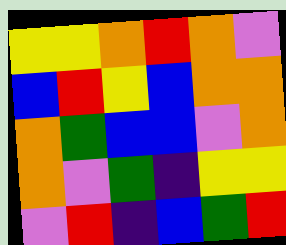[["yellow", "yellow", "orange", "red", "orange", "violet"], ["blue", "red", "yellow", "blue", "orange", "orange"], ["orange", "green", "blue", "blue", "violet", "orange"], ["orange", "violet", "green", "indigo", "yellow", "yellow"], ["violet", "red", "indigo", "blue", "green", "red"]]